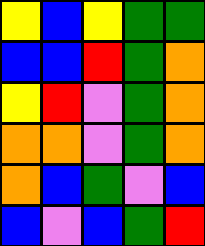[["yellow", "blue", "yellow", "green", "green"], ["blue", "blue", "red", "green", "orange"], ["yellow", "red", "violet", "green", "orange"], ["orange", "orange", "violet", "green", "orange"], ["orange", "blue", "green", "violet", "blue"], ["blue", "violet", "blue", "green", "red"]]